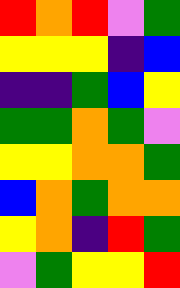[["red", "orange", "red", "violet", "green"], ["yellow", "yellow", "yellow", "indigo", "blue"], ["indigo", "indigo", "green", "blue", "yellow"], ["green", "green", "orange", "green", "violet"], ["yellow", "yellow", "orange", "orange", "green"], ["blue", "orange", "green", "orange", "orange"], ["yellow", "orange", "indigo", "red", "green"], ["violet", "green", "yellow", "yellow", "red"]]